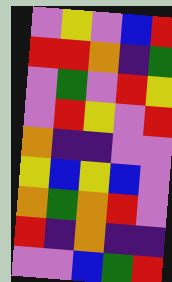[["violet", "yellow", "violet", "blue", "red"], ["red", "red", "orange", "indigo", "green"], ["violet", "green", "violet", "red", "yellow"], ["violet", "red", "yellow", "violet", "red"], ["orange", "indigo", "indigo", "violet", "violet"], ["yellow", "blue", "yellow", "blue", "violet"], ["orange", "green", "orange", "red", "violet"], ["red", "indigo", "orange", "indigo", "indigo"], ["violet", "violet", "blue", "green", "red"]]